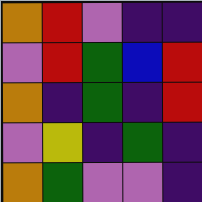[["orange", "red", "violet", "indigo", "indigo"], ["violet", "red", "green", "blue", "red"], ["orange", "indigo", "green", "indigo", "red"], ["violet", "yellow", "indigo", "green", "indigo"], ["orange", "green", "violet", "violet", "indigo"]]